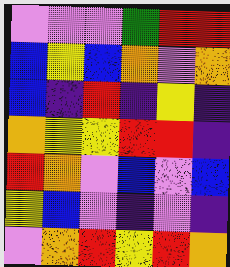[["violet", "violet", "violet", "green", "red", "red"], ["blue", "yellow", "blue", "orange", "violet", "orange"], ["blue", "indigo", "red", "indigo", "yellow", "indigo"], ["orange", "yellow", "yellow", "red", "red", "indigo"], ["red", "orange", "violet", "blue", "violet", "blue"], ["yellow", "blue", "violet", "indigo", "violet", "indigo"], ["violet", "orange", "red", "yellow", "red", "orange"]]